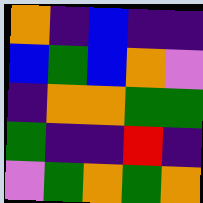[["orange", "indigo", "blue", "indigo", "indigo"], ["blue", "green", "blue", "orange", "violet"], ["indigo", "orange", "orange", "green", "green"], ["green", "indigo", "indigo", "red", "indigo"], ["violet", "green", "orange", "green", "orange"]]